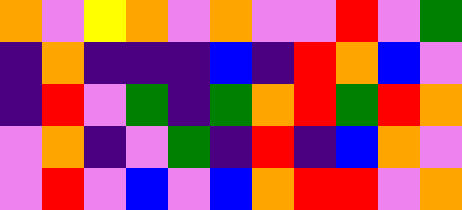[["orange", "violet", "yellow", "orange", "violet", "orange", "violet", "violet", "red", "violet", "green"], ["indigo", "orange", "indigo", "indigo", "indigo", "blue", "indigo", "red", "orange", "blue", "violet"], ["indigo", "red", "violet", "green", "indigo", "green", "orange", "red", "green", "red", "orange"], ["violet", "orange", "indigo", "violet", "green", "indigo", "red", "indigo", "blue", "orange", "violet"], ["violet", "red", "violet", "blue", "violet", "blue", "orange", "red", "red", "violet", "orange"]]